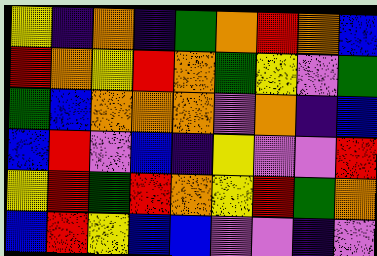[["yellow", "indigo", "orange", "indigo", "green", "orange", "red", "orange", "blue"], ["red", "orange", "yellow", "red", "orange", "green", "yellow", "violet", "green"], ["green", "blue", "orange", "orange", "orange", "violet", "orange", "indigo", "blue"], ["blue", "red", "violet", "blue", "indigo", "yellow", "violet", "violet", "red"], ["yellow", "red", "green", "red", "orange", "yellow", "red", "green", "orange"], ["blue", "red", "yellow", "blue", "blue", "violet", "violet", "indigo", "violet"]]